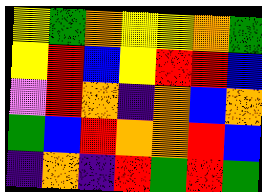[["yellow", "green", "orange", "yellow", "yellow", "orange", "green"], ["yellow", "red", "blue", "yellow", "red", "red", "blue"], ["violet", "red", "orange", "indigo", "orange", "blue", "orange"], ["green", "blue", "red", "orange", "orange", "red", "blue"], ["indigo", "orange", "indigo", "red", "green", "red", "green"]]